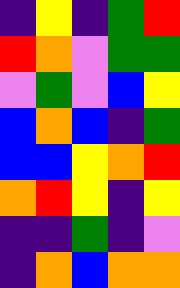[["indigo", "yellow", "indigo", "green", "red"], ["red", "orange", "violet", "green", "green"], ["violet", "green", "violet", "blue", "yellow"], ["blue", "orange", "blue", "indigo", "green"], ["blue", "blue", "yellow", "orange", "red"], ["orange", "red", "yellow", "indigo", "yellow"], ["indigo", "indigo", "green", "indigo", "violet"], ["indigo", "orange", "blue", "orange", "orange"]]